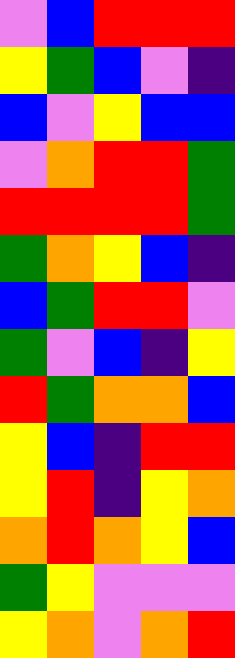[["violet", "blue", "red", "red", "red"], ["yellow", "green", "blue", "violet", "indigo"], ["blue", "violet", "yellow", "blue", "blue"], ["violet", "orange", "red", "red", "green"], ["red", "red", "red", "red", "green"], ["green", "orange", "yellow", "blue", "indigo"], ["blue", "green", "red", "red", "violet"], ["green", "violet", "blue", "indigo", "yellow"], ["red", "green", "orange", "orange", "blue"], ["yellow", "blue", "indigo", "red", "red"], ["yellow", "red", "indigo", "yellow", "orange"], ["orange", "red", "orange", "yellow", "blue"], ["green", "yellow", "violet", "violet", "violet"], ["yellow", "orange", "violet", "orange", "red"]]